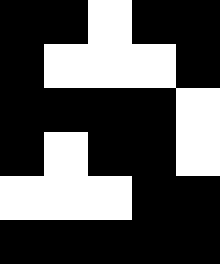[["black", "black", "white", "black", "black"], ["black", "white", "white", "white", "black"], ["black", "black", "black", "black", "white"], ["black", "white", "black", "black", "white"], ["white", "white", "white", "black", "black"], ["black", "black", "black", "black", "black"]]